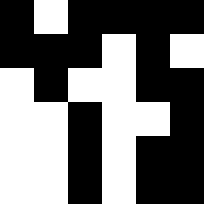[["black", "white", "black", "black", "black", "black"], ["black", "black", "black", "white", "black", "white"], ["white", "black", "white", "white", "black", "black"], ["white", "white", "black", "white", "white", "black"], ["white", "white", "black", "white", "black", "black"], ["white", "white", "black", "white", "black", "black"]]